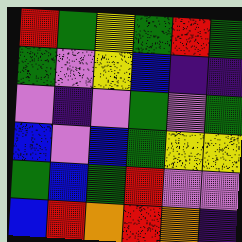[["red", "green", "yellow", "green", "red", "green"], ["green", "violet", "yellow", "blue", "indigo", "indigo"], ["violet", "indigo", "violet", "green", "violet", "green"], ["blue", "violet", "blue", "green", "yellow", "yellow"], ["green", "blue", "green", "red", "violet", "violet"], ["blue", "red", "orange", "red", "orange", "indigo"]]